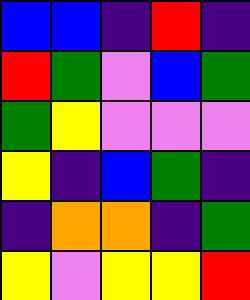[["blue", "blue", "indigo", "red", "indigo"], ["red", "green", "violet", "blue", "green"], ["green", "yellow", "violet", "violet", "violet"], ["yellow", "indigo", "blue", "green", "indigo"], ["indigo", "orange", "orange", "indigo", "green"], ["yellow", "violet", "yellow", "yellow", "red"]]